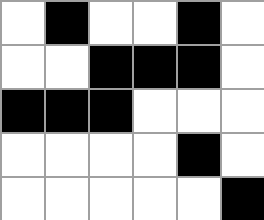[["white", "black", "white", "white", "black", "white"], ["white", "white", "black", "black", "black", "white"], ["black", "black", "black", "white", "white", "white"], ["white", "white", "white", "white", "black", "white"], ["white", "white", "white", "white", "white", "black"]]